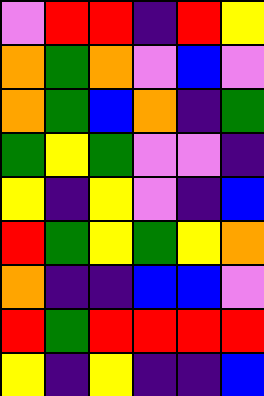[["violet", "red", "red", "indigo", "red", "yellow"], ["orange", "green", "orange", "violet", "blue", "violet"], ["orange", "green", "blue", "orange", "indigo", "green"], ["green", "yellow", "green", "violet", "violet", "indigo"], ["yellow", "indigo", "yellow", "violet", "indigo", "blue"], ["red", "green", "yellow", "green", "yellow", "orange"], ["orange", "indigo", "indigo", "blue", "blue", "violet"], ["red", "green", "red", "red", "red", "red"], ["yellow", "indigo", "yellow", "indigo", "indigo", "blue"]]